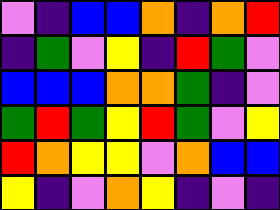[["violet", "indigo", "blue", "blue", "orange", "indigo", "orange", "red"], ["indigo", "green", "violet", "yellow", "indigo", "red", "green", "violet"], ["blue", "blue", "blue", "orange", "orange", "green", "indigo", "violet"], ["green", "red", "green", "yellow", "red", "green", "violet", "yellow"], ["red", "orange", "yellow", "yellow", "violet", "orange", "blue", "blue"], ["yellow", "indigo", "violet", "orange", "yellow", "indigo", "violet", "indigo"]]